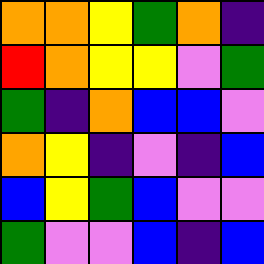[["orange", "orange", "yellow", "green", "orange", "indigo"], ["red", "orange", "yellow", "yellow", "violet", "green"], ["green", "indigo", "orange", "blue", "blue", "violet"], ["orange", "yellow", "indigo", "violet", "indigo", "blue"], ["blue", "yellow", "green", "blue", "violet", "violet"], ["green", "violet", "violet", "blue", "indigo", "blue"]]